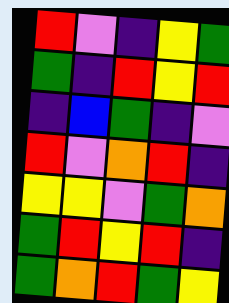[["red", "violet", "indigo", "yellow", "green"], ["green", "indigo", "red", "yellow", "red"], ["indigo", "blue", "green", "indigo", "violet"], ["red", "violet", "orange", "red", "indigo"], ["yellow", "yellow", "violet", "green", "orange"], ["green", "red", "yellow", "red", "indigo"], ["green", "orange", "red", "green", "yellow"]]